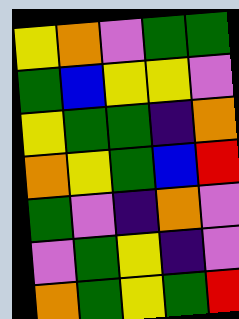[["yellow", "orange", "violet", "green", "green"], ["green", "blue", "yellow", "yellow", "violet"], ["yellow", "green", "green", "indigo", "orange"], ["orange", "yellow", "green", "blue", "red"], ["green", "violet", "indigo", "orange", "violet"], ["violet", "green", "yellow", "indigo", "violet"], ["orange", "green", "yellow", "green", "red"]]